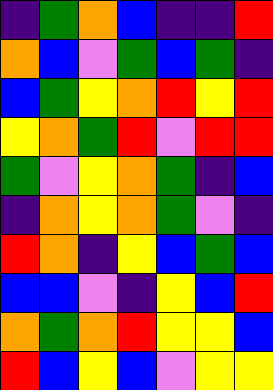[["indigo", "green", "orange", "blue", "indigo", "indigo", "red"], ["orange", "blue", "violet", "green", "blue", "green", "indigo"], ["blue", "green", "yellow", "orange", "red", "yellow", "red"], ["yellow", "orange", "green", "red", "violet", "red", "red"], ["green", "violet", "yellow", "orange", "green", "indigo", "blue"], ["indigo", "orange", "yellow", "orange", "green", "violet", "indigo"], ["red", "orange", "indigo", "yellow", "blue", "green", "blue"], ["blue", "blue", "violet", "indigo", "yellow", "blue", "red"], ["orange", "green", "orange", "red", "yellow", "yellow", "blue"], ["red", "blue", "yellow", "blue", "violet", "yellow", "yellow"]]